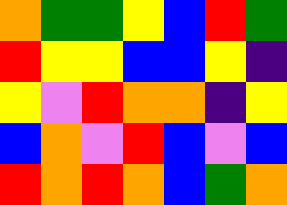[["orange", "green", "green", "yellow", "blue", "red", "green"], ["red", "yellow", "yellow", "blue", "blue", "yellow", "indigo"], ["yellow", "violet", "red", "orange", "orange", "indigo", "yellow"], ["blue", "orange", "violet", "red", "blue", "violet", "blue"], ["red", "orange", "red", "orange", "blue", "green", "orange"]]